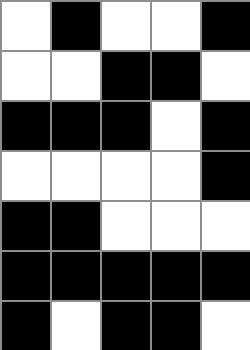[["white", "black", "white", "white", "black"], ["white", "white", "black", "black", "white"], ["black", "black", "black", "white", "black"], ["white", "white", "white", "white", "black"], ["black", "black", "white", "white", "white"], ["black", "black", "black", "black", "black"], ["black", "white", "black", "black", "white"]]